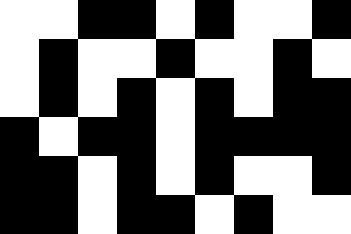[["white", "white", "black", "black", "white", "black", "white", "white", "black"], ["white", "black", "white", "white", "black", "white", "white", "black", "white"], ["white", "black", "white", "black", "white", "black", "white", "black", "black"], ["black", "white", "black", "black", "white", "black", "black", "black", "black"], ["black", "black", "white", "black", "white", "black", "white", "white", "black"], ["black", "black", "white", "black", "black", "white", "black", "white", "white"]]